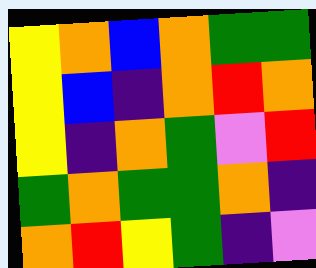[["yellow", "orange", "blue", "orange", "green", "green"], ["yellow", "blue", "indigo", "orange", "red", "orange"], ["yellow", "indigo", "orange", "green", "violet", "red"], ["green", "orange", "green", "green", "orange", "indigo"], ["orange", "red", "yellow", "green", "indigo", "violet"]]